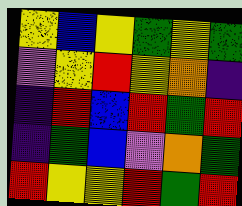[["yellow", "blue", "yellow", "green", "yellow", "green"], ["violet", "yellow", "red", "yellow", "orange", "indigo"], ["indigo", "red", "blue", "red", "green", "red"], ["indigo", "green", "blue", "violet", "orange", "green"], ["red", "yellow", "yellow", "red", "green", "red"]]